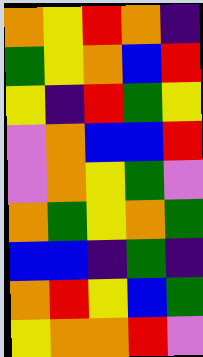[["orange", "yellow", "red", "orange", "indigo"], ["green", "yellow", "orange", "blue", "red"], ["yellow", "indigo", "red", "green", "yellow"], ["violet", "orange", "blue", "blue", "red"], ["violet", "orange", "yellow", "green", "violet"], ["orange", "green", "yellow", "orange", "green"], ["blue", "blue", "indigo", "green", "indigo"], ["orange", "red", "yellow", "blue", "green"], ["yellow", "orange", "orange", "red", "violet"]]